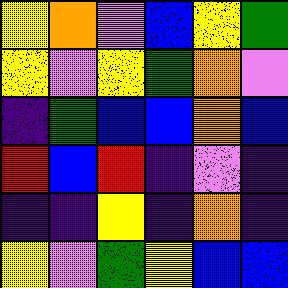[["yellow", "orange", "violet", "blue", "yellow", "green"], ["yellow", "violet", "yellow", "green", "orange", "violet"], ["indigo", "green", "blue", "blue", "orange", "blue"], ["red", "blue", "red", "indigo", "violet", "indigo"], ["indigo", "indigo", "yellow", "indigo", "orange", "indigo"], ["yellow", "violet", "green", "yellow", "blue", "blue"]]